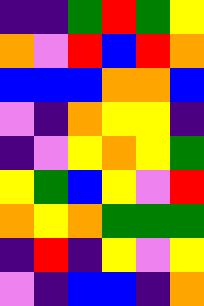[["indigo", "indigo", "green", "red", "green", "yellow"], ["orange", "violet", "red", "blue", "red", "orange"], ["blue", "blue", "blue", "orange", "orange", "blue"], ["violet", "indigo", "orange", "yellow", "yellow", "indigo"], ["indigo", "violet", "yellow", "orange", "yellow", "green"], ["yellow", "green", "blue", "yellow", "violet", "red"], ["orange", "yellow", "orange", "green", "green", "green"], ["indigo", "red", "indigo", "yellow", "violet", "yellow"], ["violet", "indigo", "blue", "blue", "indigo", "orange"]]